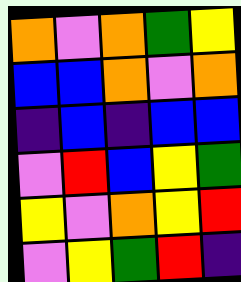[["orange", "violet", "orange", "green", "yellow"], ["blue", "blue", "orange", "violet", "orange"], ["indigo", "blue", "indigo", "blue", "blue"], ["violet", "red", "blue", "yellow", "green"], ["yellow", "violet", "orange", "yellow", "red"], ["violet", "yellow", "green", "red", "indigo"]]